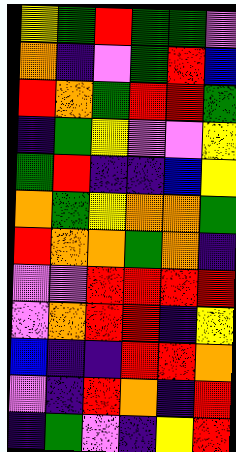[["yellow", "green", "red", "green", "green", "violet"], ["orange", "indigo", "violet", "green", "red", "blue"], ["red", "orange", "green", "red", "red", "green"], ["indigo", "green", "yellow", "violet", "violet", "yellow"], ["green", "red", "indigo", "indigo", "blue", "yellow"], ["orange", "green", "yellow", "orange", "orange", "green"], ["red", "orange", "orange", "green", "orange", "indigo"], ["violet", "violet", "red", "red", "red", "red"], ["violet", "orange", "red", "red", "indigo", "yellow"], ["blue", "indigo", "indigo", "red", "red", "orange"], ["violet", "indigo", "red", "orange", "indigo", "red"], ["indigo", "green", "violet", "indigo", "yellow", "red"]]